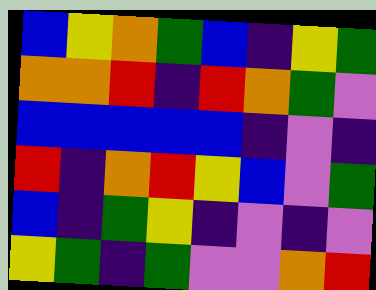[["blue", "yellow", "orange", "green", "blue", "indigo", "yellow", "green"], ["orange", "orange", "red", "indigo", "red", "orange", "green", "violet"], ["blue", "blue", "blue", "blue", "blue", "indigo", "violet", "indigo"], ["red", "indigo", "orange", "red", "yellow", "blue", "violet", "green"], ["blue", "indigo", "green", "yellow", "indigo", "violet", "indigo", "violet"], ["yellow", "green", "indigo", "green", "violet", "violet", "orange", "red"]]